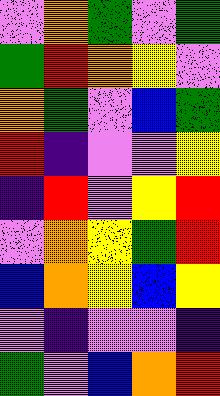[["violet", "orange", "green", "violet", "green"], ["green", "red", "orange", "yellow", "violet"], ["orange", "green", "violet", "blue", "green"], ["red", "indigo", "violet", "violet", "yellow"], ["indigo", "red", "violet", "yellow", "red"], ["violet", "orange", "yellow", "green", "red"], ["blue", "orange", "yellow", "blue", "yellow"], ["violet", "indigo", "violet", "violet", "indigo"], ["green", "violet", "blue", "orange", "red"]]